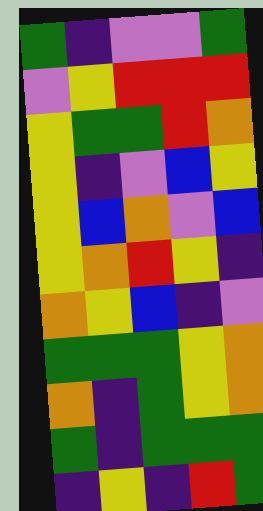[["green", "indigo", "violet", "violet", "green"], ["violet", "yellow", "red", "red", "red"], ["yellow", "green", "green", "red", "orange"], ["yellow", "indigo", "violet", "blue", "yellow"], ["yellow", "blue", "orange", "violet", "blue"], ["yellow", "orange", "red", "yellow", "indigo"], ["orange", "yellow", "blue", "indigo", "violet"], ["green", "green", "green", "yellow", "orange"], ["orange", "indigo", "green", "yellow", "orange"], ["green", "indigo", "green", "green", "green"], ["indigo", "yellow", "indigo", "red", "green"]]